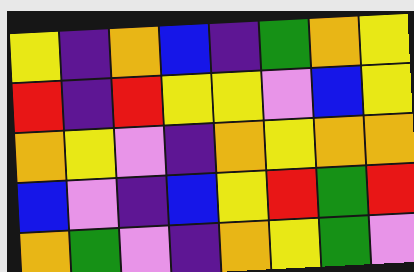[["yellow", "indigo", "orange", "blue", "indigo", "green", "orange", "yellow"], ["red", "indigo", "red", "yellow", "yellow", "violet", "blue", "yellow"], ["orange", "yellow", "violet", "indigo", "orange", "yellow", "orange", "orange"], ["blue", "violet", "indigo", "blue", "yellow", "red", "green", "red"], ["orange", "green", "violet", "indigo", "orange", "yellow", "green", "violet"]]